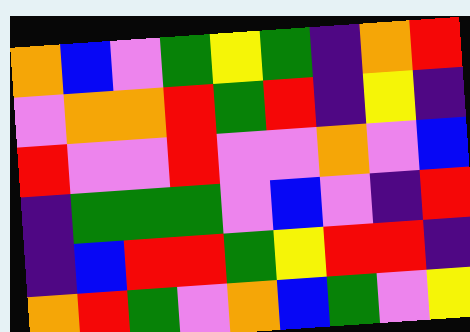[["orange", "blue", "violet", "green", "yellow", "green", "indigo", "orange", "red"], ["violet", "orange", "orange", "red", "green", "red", "indigo", "yellow", "indigo"], ["red", "violet", "violet", "red", "violet", "violet", "orange", "violet", "blue"], ["indigo", "green", "green", "green", "violet", "blue", "violet", "indigo", "red"], ["indigo", "blue", "red", "red", "green", "yellow", "red", "red", "indigo"], ["orange", "red", "green", "violet", "orange", "blue", "green", "violet", "yellow"]]